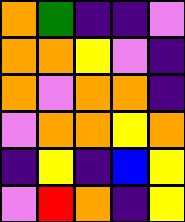[["orange", "green", "indigo", "indigo", "violet"], ["orange", "orange", "yellow", "violet", "indigo"], ["orange", "violet", "orange", "orange", "indigo"], ["violet", "orange", "orange", "yellow", "orange"], ["indigo", "yellow", "indigo", "blue", "yellow"], ["violet", "red", "orange", "indigo", "yellow"]]